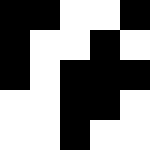[["black", "black", "white", "white", "black"], ["black", "white", "white", "black", "white"], ["black", "white", "black", "black", "black"], ["white", "white", "black", "black", "white"], ["white", "white", "black", "white", "white"]]